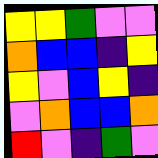[["yellow", "yellow", "green", "violet", "violet"], ["orange", "blue", "blue", "indigo", "yellow"], ["yellow", "violet", "blue", "yellow", "indigo"], ["violet", "orange", "blue", "blue", "orange"], ["red", "violet", "indigo", "green", "violet"]]